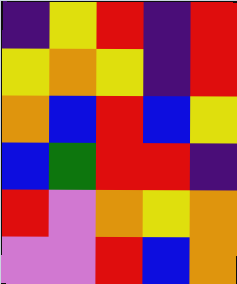[["indigo", "yellow", "red", "indigo", "red"], ["yellow", "orange", "yellow", "indigo", "red"], ["orange", "blue", "red", "blue", "yellow"], ["blue", "green", "red", "red", "indigo"], ["red", "violet", "orange", "yellow", "orange"], ["violet", "violet", "red", "blue", "orange"]]